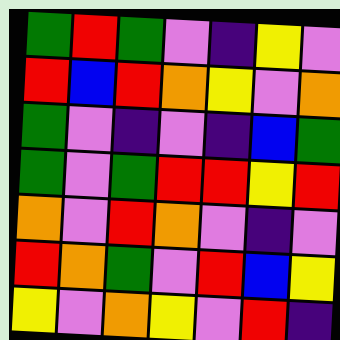[["green", "red", "green", "violet", "indigo", "yellow", "violet"], ["red", "blue", "red", "orange", "yellow", "violet", "orange"], ["green", "violet", "indigo", "violet", "indigo", "blue", "green"], ["green", "violet", "green", "red", "red", "yellow", "red"], ["orange", "violet", "red", "orange", "violet", "indigo", "violet"], ["red", "orange", "green", "violet", "red", "blue", "yellow"], ["yellow", "violet", "orange", "yellow", "violet", "red", "indigo"]]